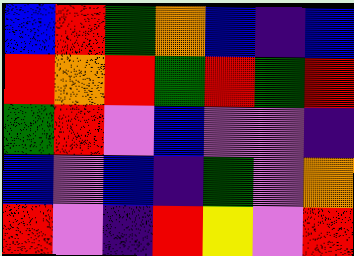[["blue", "red", "green", "orange", "blue", "indigo", "blue"], ["red", "orange", "red", "green", "red", "green", "red"], ["green", "red", "violet", "blue", "violet", "violet", "indigo"], ["blue", "violet", "blue", "indigo", "green", "violet", "orange"], ["red", "violet", "indigo", "red", "yellow", "violet", "red"]]